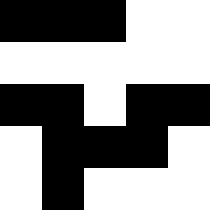[["black", "black", "black", "white", "white"], ["white", "white", "white", "white", "white"], ["black", "black", "white", "black", "black"], ["white", "black", "black", "black", "white"], ["white", "black", "white", "white", "white"]]